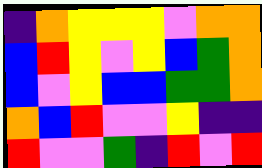[["indigo", "orange", "yellow", "yellow", "yellow", "violet", "orange", "orange"], ["blue", "red", "yellow", "violet", "yellow", "blue", "green", "orange"], ["blue", "violet", "yellow", "blue", "blue", "green", "green", "orange"], ["orange", "blue", "red", "violet", "violet", "yellow", "indigo", "indigo"], ["red", "violet", "violet", "green", "indigo", "red", "violet", "red"]]